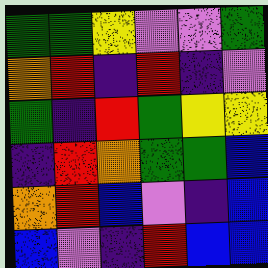[["green", "green", "yellow", "violet", "violet", "green"], ["orange", "red", "indigo", "red", "indigo", "violet"], ["green", "indigo", "red", "green", "yellow", "yellow"], ["indigo", "red", "orange", "green", "green", "blue"], ["orange", "red", "blue", "violet", "indigo", "blue"], ["blue", "violet", "indigo", "red", "blue", "blue"]]